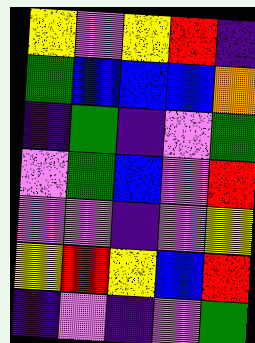[["yellow", "violet", "yellow", "red", "indigo"], ["green", "blue", "blue", "blue", "orange"], ["indigo", "green", "indigo", "violet", "green"], ["violet", "green", "blue", "violet", "red"], ["violet", "violet", "indigo", "violet", "yellow"], ["yellow", "red", "yellow", "blue", "red"], ["indigo", "violet", "indigo", "violet", "green"]]